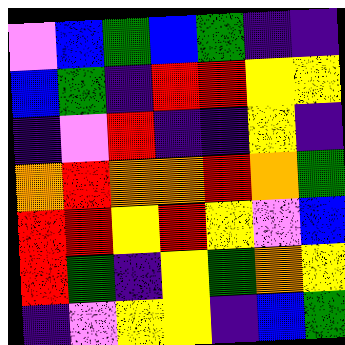[["violet", "blue", "green", "blue", "green", "indigo", "indigo"], ["blue", "green", "indigo", "red", "red", "yellow", "yellow"], ["indigo", "violet", "red", "indigo", "indigo", "yellow", "indigo"], ["orange", "red", "orange", "orange", "red", "orange", "green"], ["red", "red", "yellow", "red", "yellow", "violet", "blue"], ["red", "green", "indigo", "yellow", "green", "orange", "yellow"], ["indigo", "violet", "yellow", "yellow", "indigo", "blue", "green"]]